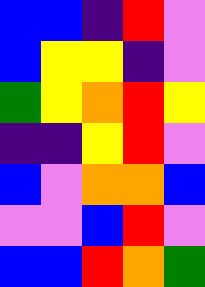[["blue", "blue", "indigo", "red", "violet"], ["blue", "yellow", "yellow", "indigo", "violet"], ["green", "yellow", "orange", "red", "yellow"], ["indigo", "indigo", "yellow", "red", "violet"], ["blue", "violet", "orange", "orange", "blue"], ["violet", "violet", "blue", "red", "violet"], ["blue", "blue", "red", "orange", "green"]]